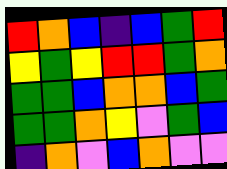[["red", "orange", "blue", "indigo", "blue", "green", "red"], ["yellow", "green", "yellow", "red", "red", "green", "orange"], ["green", "green", "blue", "orange", "orange", "blue", "green"], ["green", "green", "orange", "yellow", "violet", "green", "blue"], ["indigo", "orange", "violet", "blue", "orange", "violet", "violet"]]